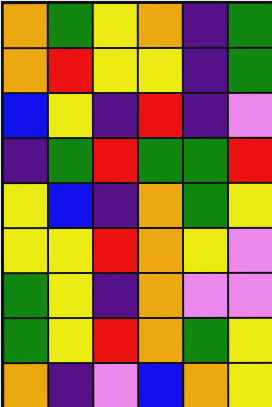[["orange", "green", "yellow", "orange", "indigo", "green"], ["orange", "red", "yellow", "yellow", "indigo", "green"], ["blue", "yellow", "indigo", "red", "indigo", "violet"], ["indigo", "green", "red", "green", "green", "red"], ["yellow", "blue", "indigo", "orange", "green", "yellow"], ["yellow", "yellow", "red", "orange", "yellow", "violet"], ["green", "yellow", "indigo", "orange", "violet", "violet"], ["green", "yellow", "red", "orange", "green", "yellow"], ["orange", "indigo", "violet", "blue", "orange", "yellow"]]